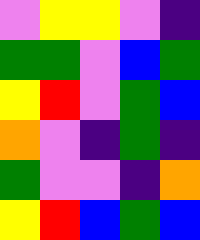[["violet", "yellow", "yellow", "violet", "indigo"], ["green", "green", "violet", "blue", "green"], ["yellow", "red", "violet", "green", "blue"], ["orange", "violet", "indigo", "green", "indigo"], ["green", "violet", "violet", "indigo", "orange"], ["yellow", "red", "blue", "green", "blue"]]